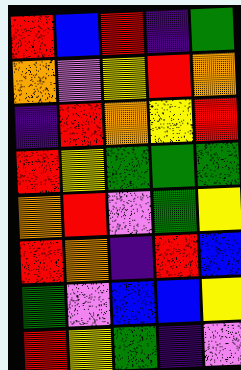[["red", "blue", "red", "indigo", "green"], ["orange", "violet", "yellow", "red", "orange"], ["indigo", "red", "orange", "yellow", "red"], ["red", "yellow", "green", "green", "green"], ["orange", "red", "violet", "green", "yellow"], ["red", "orange", "indigo", "red", "blue"], ["green", "violet", "blue", "blue", "yellow"], ["red", "yellow", "green", "indigo", "violet"]]